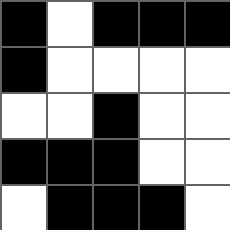[["black", "white", "black", "black", "black"], ["black", "white", "white", "white", "white"], ["white", "white", "black", "white", "white"], ["black", "black", "black", "white", "white"], ["white", "black", "black", "black", "white"]]